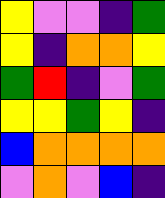[["yellow", "violet", "violet", "indigo", "green"], ["yellow", "indigo", "orange", "orange", "yellow"], ["green", "red", "indigo", "violet", "green"], ["yellow", "yellow", "green", "yellow", "indigo"], ["blue", "orange", "orange", "orange", "orange"], ["violet", "orange", "violet", "blue", "indigo"]]